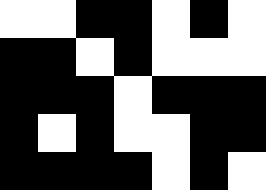[["white", "white", "black", "black", "white", "black", "white"], ["black", "black", "white", "black", "white", "white", "white"], ["black", "black", "black", "white", "black", "black", "black"], ["black", "white", "black", "white", "white", "black", "black"], ["black", "black", "black", "black", "white", "black", "white"]]